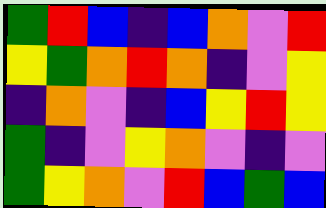[["green", "red", "blue", "indigo", "blue", "orange", "violet", "red"], ["yellow", "green", "orange", "red", "orange", "indigo", "violet", "yellow"], ["indigo", "orange", "violet", "indigo", "blue", "yellow", "red", "yellow"], ["green", "indigo", "violet", "yellow", "orange", "violet", "indigo", "violet"], ["green", "yellow", "orange", "violet", "red", "blue", "green", "blue"]]